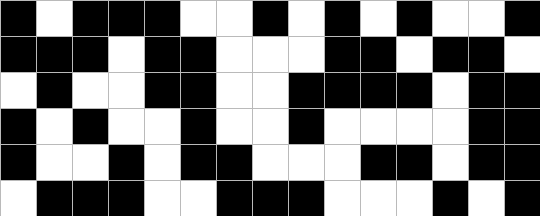[["black", "white", "black", "black", "black", "white", "white", "black", "white", "black", "white", "black", "white", "white", "black"], ["black", "black", "black", "white", "black", "black", "white", "white", "white", "black", "black", "white", "black", "black", "white"], ["white", "black", "white", "white", "black", "black", "white", "white", "black", "black", "black", "black", "white", "black", "black"], ["black", "white", "black", "white", "white", "black", "white", "white", "black", "white", "white", "white", "white", "black", "black"], ["black", "white", "white", "black", "white", "black", "black", "white", "white", "white", "black", "black", "white", "black", "black"], ["white", "black", "black", "black", "white", "white", "black", "black", "black", "white", "white", "white", "black", "white", "black"]]